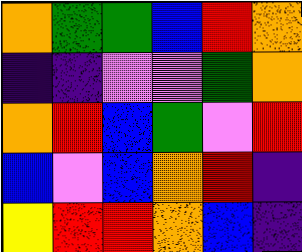[["orange", "green", "green", "blue", "red", "orange"], ["indigo", "indigo", "violet", "violet", "green", "orange"], ["orange", "red", "blue", "green", "violet", "red"], ["blue", "violet", "blue", "orange", "red", "indigo"], ["yellow", "red", "red", "orange", "blue", "indigo"]]